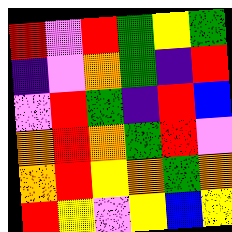[["red", "violet", "red", "green", "yellow", "green"], ["indigo", "violet", "orange", "green", "indigo", "red"], ["violet", "red", "green", "indigo", "red", "blue"], ["orange", "red", "orange", "green", "red", "violet"], ["orange", "red", "yellow", "orange", "green", "orange"], ["red", "yellow", "violet", "yellow", "blue", "yellow"]]